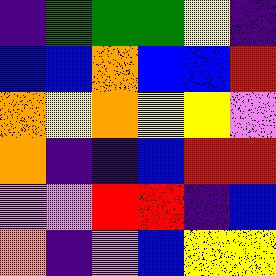[["indigo", "green", "green", "green", "yellow", "indigo"], ["blue", "blue", "orange", "blue", "blue", "red"], ["orange", "yellow", "orange", "yellow", "yellow", "violet"], ["orange", "indigo", "indigo", "blue", "red", "red"], ["violet", "violet", "red", "red", "indigo", "blue"], ["orange", "indigo", "violet", "blue", "yellow", "yellow"]]